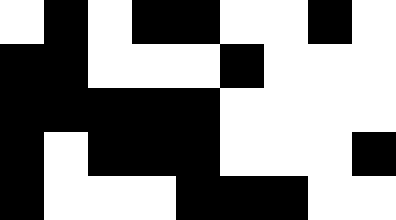[["white", "black", "white", "black", "black", "white", "white", "black", "white"], ["black", "black", "white", "white", "white", "black", "white", "white", "white"], ["black", "black", "black", "black", "black", "white", "white", "white", "white"], ["black", "white", "black", "black", "black", "white", "white", "white", "black"], ["black", "white", "white", "white", "black", "black", "black", "white", "white"]]